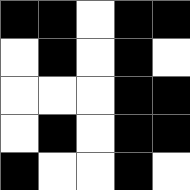[["black", "black", "white", "black", "black"], ["white", "black", "white", "black", "white"], ["white", "white", "white", "black", "black"], ["white", "black", "white", "black", "black"], ["black", "white", "white", "black", "white"]]